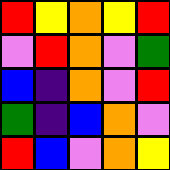[["red", "yellow", "orange", "yellow", "red"], ["violet", "red", "orange", "violet", "green"], ["blue", "indigo", "orange", "violet", "red"], ["green", "indigo", "blue", "orange", "violet"], ["red", "blue", "violet", "orange", "yellow"]]